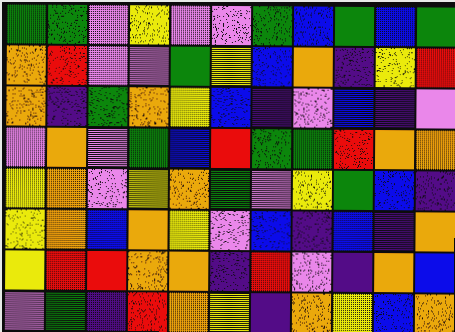[["green", "green", "violet", "yellow", "violet", "violet", "green", "blue", "green", "blue", "green"], ["orange", "red", "violet", "violet", "green", "yellow", "blue", "orange", "indigo", "yellow", "red"], ["orange", "indigo", "green", "orange", "yellow", "blue", "indigo", "violet", "blue", "indigo", "violet"], ["violet", "orange", "violet", "green", "blue", "red", "green", "green", "red", "orange", "orange"], ["yellow", "orange", "violet", "yellow", "orange", "green", "violet", "yellow", "green", "blue", "indigo"], ["yellow", "orange", "blue", "orange", "yellow", "violet", "blue", "indigo", "blue", "indigo", "orange"], ["yellow", "red", "red", "orange", "orange", "indigo", "red", "violet", "indigo", "orange", "blue"], ["violet", "green", "indigo", "red", "orange", "yellow", "indigo", "orange", "yellow", "blue", "orange"]]